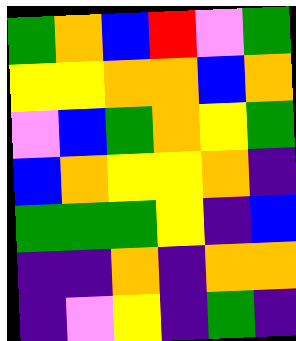[["green", "orange", "blue", "red", "violet", "green"], ["yellow", "yellow", "orange", "orange", "blue", "orange"], ["violet", "blue", "green", "orange", "yellow", "green"], ["blue", "orange", "yellow", "yellow", "orange", "indigo"], ["green", "green", "green", "yellow", "indigo", "blue"], ["indigo", "indigo", "orange", "indigo", "orange", "orange"], ["indigo", "violet", "yellow", "indigo", "green", "indigo"]]